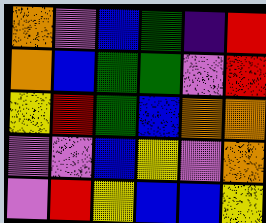[["orange", "violet", "blue", "green", "indigo", "red"], ["orange", "blue", "green", "green", "violet", "red"], ["yellow", "red", "green", "blue", "orange", "orange"], ["violet", "violet", "blue", "yellow", "violet", "orange"], ["violet", "red", "yellow", "blue", "blue", "yellow"]]